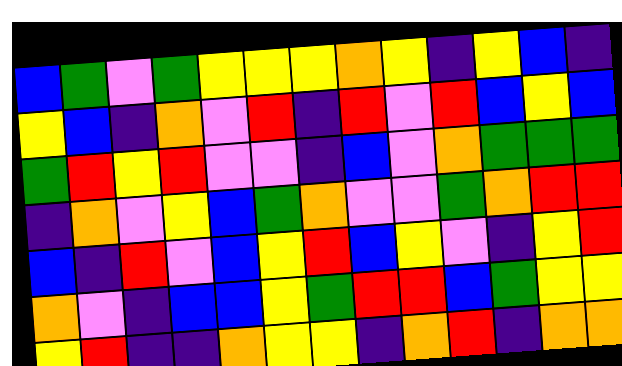[["blue", "green", "violet", "green", "yellow", "yellow", "yellow", "orange", "yellow", "indigo", "yellow", "blue", "indigo"], ["yellow", "blue", "indigo", "orange", "violet", "red", "indigo", "red", "violet", "red", "blue", "yellow", "blue"], ["green", "red", "yellow", "red", "violet", "violet", "indigo", "blue", "violet", "orange", "green", "green", "green"], ["indigo", "orange", "violet", "yellow", "blue", "green", "orange", "violet", "violet", "green", "orange", "red", "red"], ["blue", "indigo", "red", "violet", "blue", "yellow", "red", "blue", "yellow", "violet", "indigo", "yellow", "red"], ["orange", "violet", "indigo", "blue", "blue", "yellow", "green", "red", "red", "blue", "green", "yellow", "yellow"], ["yellow", "red", "indigo", "indigo", "orange", "yellow", "yellow", "indigo", "orange", "red", "indigo", "orange", "orange"]]